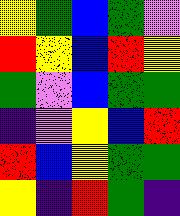[["yellow", "green", "blue", "green", "violet"], ["red", "yellow", "blue", "red", "yellow"], ["green", "violet", "blue", "green", "green"], ["indigo", "violet", "yellow", "blue", "red"], ["red", "blue", "yellow", "green", "green"], ["yellow", "indigo", "red", "green", "indigo"]]